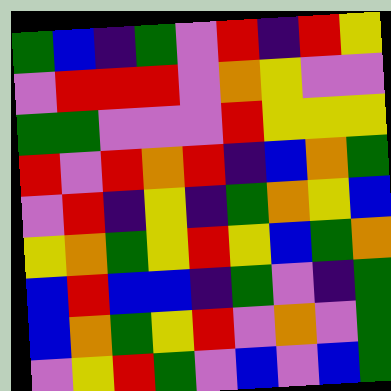[["green", "blue", "indigo", "green", "violet", "red", "indigo", "red", "yellow"], ["violet", "red", "red", "red", "violet", "orange", "yellow", "violet", "violet"], ["green", "green", "violet", "violet", "violet", "red", "yellow", "yellow", "yellow"], ["red", "violet", "red", "orange", "red", "indigo", "blue", "orange", "green"], ["violet", "red", "indigo", "yellow", "indigo", "green", "orange", "yellow", "blue"], ["yellow", "orange", "green", "yellow", "red", "yellow", "blue", "green", "orange"], ["blue", "red", "blue", "blue", "indigo", "green", "violet", "indigo", "green"], ["blue", "orange", "green", "yellow", "red", "violet", "orange", "violet", "green"], ["violet", "yellow", "red", "green", "violet", "blue", "violet", "blue", "green"]]